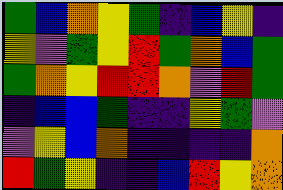[["green", "blue", "orange", "yellow", "green", "indigo", "blue", "yellow", "indigo"], ["yellow", "violet", "green", "yellow", "red", "green", "orange", "blue", "green"], ["green", "orange", "yellow", "red", "red", "orange", "violet", "red", "green"], ["indigo", "blue", "blue", "green", "indigo", "indigo", "yellow", "green", "violet"], ["violet", "yellow", "blue", "orange", "indigo", "indigo", "indigo", "indigo", "orange"], ["red", "green", "yellow", "indigo", "indigo", "blue", "red", "yellow", "orange"]]